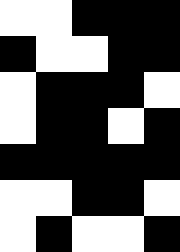[["white", "white", "black", "black", "black"], ["black", "white", "white", "black", "black"], ["white", "black", "black", "black", "white"], ["white", "black", "black", "white", "black"], ["black", "black", "black", "black", "black"], ["white", "white", "black", "black", "white"], ["white", "black", "white", "white", "black"]]